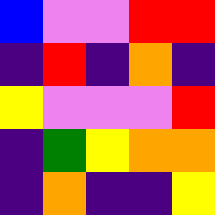[["blue", "violet", "violet", "red", "red"], ["indigo", "red", "indigo", "orange", "indigo"], ["yellow", "violet", "violet", "violet", "red"], ["indigo", "green", "yellow", "orange", "orange"], ["indigo", "orange", "indigo", "indigo", "yellow"]]